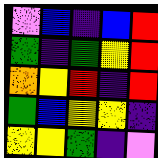[["violet", "blue", "indigo", "blue", "red"], ["green", "indigo", "green", "yellow", "red"], ["orange", "yellow", "red", "indigo", "red"], ["green", "blue", "yellow", "yellow", "indigo"], ["yellow", "yellow", "green", "indigo", "violet"]]